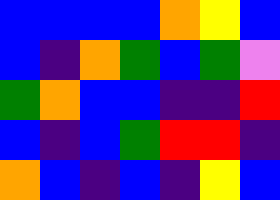[["blue", "blue", "blue", "blue", "orange", "yellow", "blue"], ["blue", "indigo", "orange", "green", "blue", "green", "violet"], ["green", "orange", "blue", "blue", "indigo", "indigo", "red"], ["blue", "indigo", "blue", "green", "red", "red", "indigo"], ["orange", "blue", "indigo", "blue", "indigo", "yellow", "blue"]]